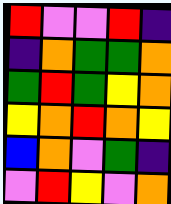[["red", "violet", "violet", "red", "indigo"], ["indigo", "orange", "green", "green", "orange"], ["green", "red", "green", "yellow", "orange"], ["yellow", "orange", "red", "orange", "yellow"], ["blue", "orange", "violet", "green", "indigo"], ["violet", "red", "yellow", "violet", "orange"]]